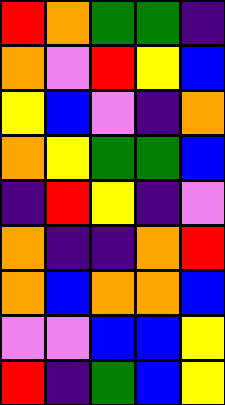[["red", "orange", "green", "green", "indigo"], ["orange", "violet", "red", "yellow", "blue"], ["yellow", "blue", "violet", "indigo", "orange"], ["orange", "yellow", "green", "green", "blue"], ["indigo", "red", "yellow", "indigo", "violet"], ["orange", "indigo", "indigo", "orange", "red"], ["orange", "blue", "orange", "orange", "blue"], ["violet", "violet", "blue", "blue", "yellow"], ["red", "indigo", "green", "blue", "yellow"]]